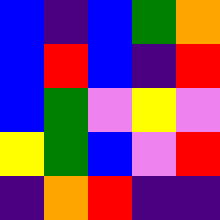[["blue", "indigo", "blue", "green", "orange"], ["blue", "red", "blue", "indigo", "red"], ["blue", "green", "violet", "yellow", "violet"], ["yellow", "green", "blue", "violet", "red"], ["indigo", "orange", "red", "indigo", "indigo"]]